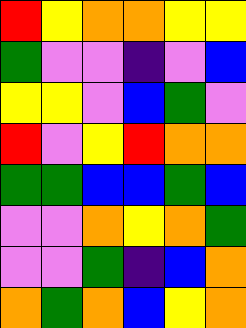[["red", "yellow", "orange", "orange", "yellow", "yellow"], ["green", "violet", "violet", "indigo", "violet", "blue"], ["yellow", "yellow", "violet", "blue", "green", "violet"], ["red", "violet", "yellow", "red", "orange", "orange"], ["green", "green", "blue", "blue", "green", "blue"], ["violet", "violet", "orange", "yellow", "orange", "green"], ["violet", "violet", "green", "indigo", "blue", "orange"], ["orange", "green", "orange", "blue", "yellow", "orange"]]